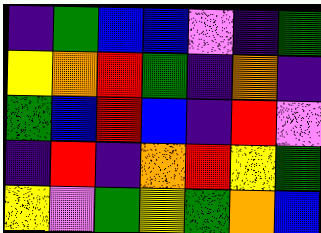[["indigo", "green", "blue", "blue", "violet", "indigo", "green"], ["yellow", "orange", "red", "green", "indigo", "orange", "indigo"], ["green", "blue", "red", "blue", "indigo", "red", "violet"], ["indigo", "red", "indigo", "orange", "red", "yellow", "green"], ["yellow", "violet", "green", "yellow", "green", "orange", "blue"]]